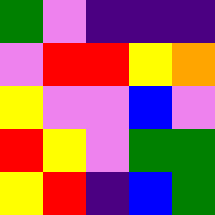[["green", "violet", "indigo", "indigo", "indigo"], ["violet", "red", "red", "yellow", "orange"], ["yellow", "violet", "violet", "blue", "violet"], ["red", "yellow", "violet", "green", "green"], ["yellow", "red", "indigo", "blue", "green"]]